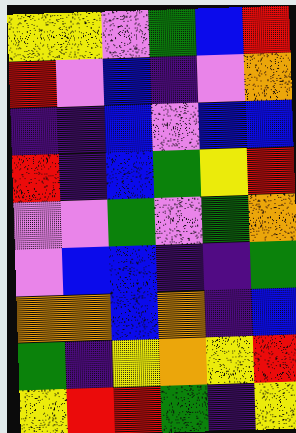[["yellow", "yellow", "violet", "green", "blue", "red"], ["red", "violet", "blue", "indigo", "violet", "orange"], ["indigo", "indigo", "blue", "violet", "blue", "blue"], ["red", "indigo", "blue", "green", "yellow", "red"], ["violet", "violet", "green", "violet", "green", "orange"], ["violet", "blue", "blue", "indigo", "indigo", "green"], ["orange", "orange", "blue", "orange", "indigo", "blue"], ["green", "indigo", "yellow", "orange", "yellow", "red"], ["yellow", "red", "red", "green", "indigo", "yellow"]]